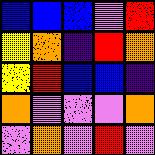[["blue", "blue", "blue", "violet", "red"], ["yellow", "orange", "indigo", "red", "orange"], ["yellow", "red", "blue", "blue", "indigo"], ["orange", "violet", "violet", "violet", "orange"], ["violet", "orange", "violet", "red", "violet"]]